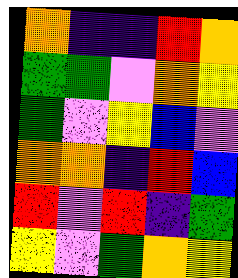[["orange", "indigo", "indigo", "red", "orange"], ["green", "green", "violet", "orange", "yellow"], ["green", "violet", "yellow", "blue", "violet"], ["orange", "orange", "indigo", "red", "blue"], ["red", "violet", "red", "indigo", "green"], ["yellow", "violet", "green", "orange", "yellow"]]